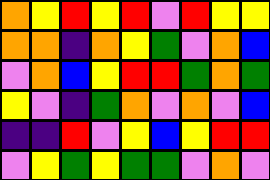[["orange", "yellow", "red", "yellow", "red", "violet", "red", "yellow", "yellow"], ["orange", "orange", "indigo", "orange", "yellow", "green", "violet", "orange", "blue"], ["violet", "orange", "blue", "yellow", "red", "red", "green", "orange", "green"], ["yellow", "violet", "indigo", "green", "orange", "violet", "orange", "violet", "blue"], ["indigo", "indigo", "red", "violet", "yellow", "blue", "yellow", "red", "red"], ["violet", "yellow", "green", "yellow", "green", "green", "violet", "orange", "violet"]]